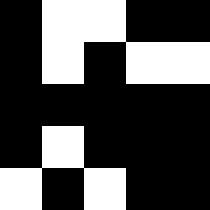[["black", "white", "white", "black", "black"], ["black", "white", "black", "white", "white"], ["black", "black", "black", "black", "black"], ["black", "white", "black", "black", "black"], ["white", "black", "white", "black", "black"]]